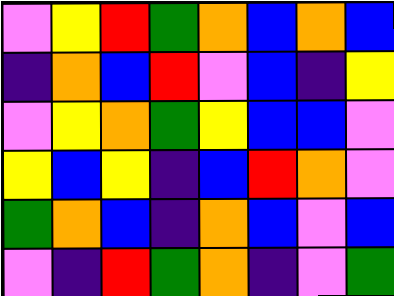[["violet", "yellow", "red", "green", "orange", "blue", "orange", "blue"], ["indigo", "orange", "blue", "red", "violet", "blue", "indigo", "yellow"], ["violet", "yellow", "orange", "green", "yellow", "blue", "blue", "violet"], ["yellow", "blue", "yellow", "indigo", "blue", "red", "orange", "violet"], ["green", "orange", "blue", "indigo", "orange", "blue", "violet", "blue"], ["violet", "indigo", "red", "green", "orange", "indigo", "violet", "green"]]